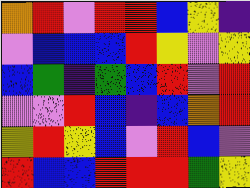[["orange", "red", "violet", "red", "red", "blue", "yellow", "indigo"], ["violet", "blue", "blue", "blue", "red", "yellow", "violet", "yellow"], ["blue", "green", "indigo", "green", "blue", "red", "violet", "red"], ["violet", "violet", "red", "blue", "indigo", "blue", "orange", "red"], ["yellow", "red", "yellow", "blue", "violet", "red", "blue", "violet"], ["red", "blue", "blue", "red", "red", "red", "green", "yellow"]]